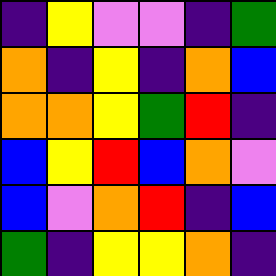[["indigo", "yellow", "violet", "violet", "indigo", "green"], ["orange", "indigo", "yellow", "indigo", "orange", "blue"], ["orange", "orange", "yellow", "green", "red", "indigo"], ["blue", "yellow", "red", "blue", "orange", "violet"], ["blue", "violet", "orange", "red", "indigo", "blue"], ["green", "indigo", "yellow", "yellow", "orange", "indigo"]]